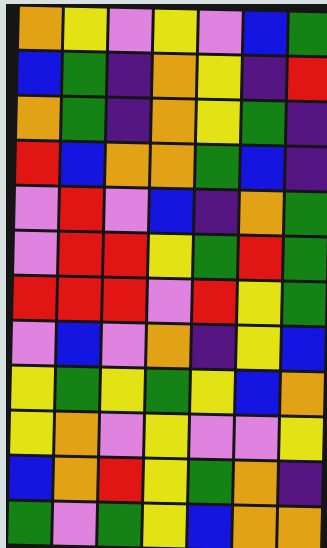[["orange", "yellow", "violet", "yellow", "violet", "blue", "green"], ["blue", "green", "indigo", "orange", "yellow", "indigo", "red"], ["orange", "green", "indigo", "orange", "yellow", "green", "indigo"], ["red", "blue", "orange", "orange", "green", "blue", "indigo"], ["violet", "red", "violet", "blue", "indigo", "orange", "green"], ["violet", "red", "red", "yellow", "green", "red", "green"], ["red", "red", "red", "violet", "red", "yellow", "green"], ["violet", "blue", "violet", "orange", "indigo", "yellow", "blue"], ["yellow", "green", "yellow", "green", "yellow", "blue", "orange"], ["yellow", "orange", "violet", "yellow", "violet", "violet", "yellow"], ["blue", "orange", "red", "yellow", "green", "orange", "indigo"], ["green", "violet", "green", "yellow", "blue", "orange", "orange"]]